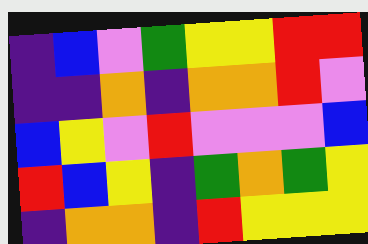[["indigo", "blue", "violet", "green", "yellow", "yellow", "red", "red"], ["indigo", "indigo", "orange", "indigo", "orange", "orange", "red", "violet"], ["blue", "yellow", "violet", "red", "violet", "violet", "violet", "blue"], ["red", "blue", "yellow", "indigo", "green", "orange", "green", "yellow"], ["indigo", "orange", "orange", "indigo", "red", "yellow", "yellow", "yellow"]]